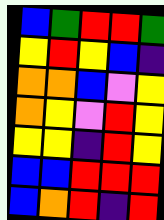[["blue", "green", "red", "red", "green"], ["yellow", "red", "yellow", "blue", "indigo"], ["orange", "orange", "blue", "violet", "yellow"], ["orange", "yellow", "violet", "red", "yellow"], ["yellow", "yellow", "indigo", "red", "yellow"], ["blue", "blue", "red", "red", "red"], ["blue", "orange", "red", "indigo", "red"]]